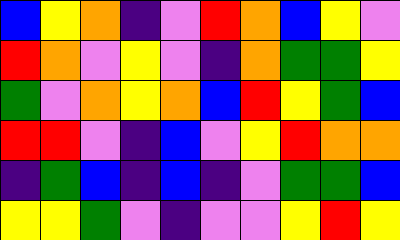[["blue", "yellow", "orange", "indigo", "violet", "red", "orange", "blue", "yellow", "violet"], ["red", "orange", "violet", "yellow", "violet", "indigo", "orange", "green", "green", "yellow"], ["green", "violet", "orange", "yellow", "orange", "blue", "red", "yellow", "green", "blue"], ["red", "red", "violet", "indigo", "blue", "violet", "yellow", "red", "orange", "orange"], ["indigo", "green", "blue", "indigo", "blue", "indigo", "violet", "green", "green", "blue"], ["yellow", "yellow", "green", "violet", "indigo", "violet", "violet", "yellow", "red", "yellow"]]